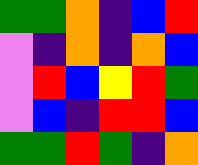[["green", "green", "orange", "indigo", "blue", "red"], ["violet", "indigo", "orange", "indigo", "orange", "blue"], ["violet", "red", "blue", "yellow", "red", "green"], ["violet", "blue", "indigo", "red", "red", "blue"], ["green", "green", "red", "green", "indigo", "orange"]]